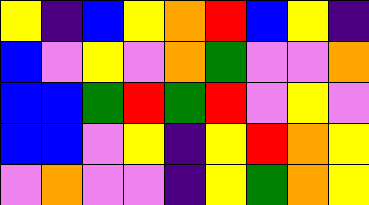[["yellow", "indigo", "blue", "yellow", "orange", "red", "blue", "yellow", "indigo"], ["blue", "violet", "yellow", "violet", "orange", "green", "violet", "violet", "orange"], ["blue", "blue", "green", "red", "green", "red", "violet", "yellow", "violet"], ["blue", "blue", "violet", "yellow", "indigo", "yellow", "red", "orange", "yellow"], ["violet", "orange", "violet", "violet", "indigo", "yellow", "green", "orange", "yellow"]]